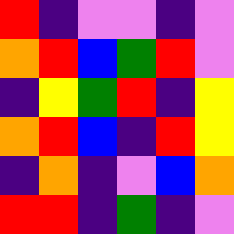[["red", "indigo", "violet", "violet", "indigo", "violet"], ["orange", "red", "blue", "green", "red", "violet"], ["indigo", "yellow", "green", "red", "indigo", "yellow"], ["orange", "red", "blue", "indigo", "red", "yellow"], ["indigo", "orange", "indigo", "violet", "blue", "orange"], ["red", "red", "indigo", "green", "indigo", "violet"]]